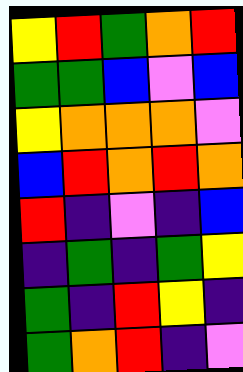[["yellow", "red", "green", "orange", "red"], ["green", "green", "blue", "violet", "blue"], ["yellow", "orange", "orange", "orange", "violet"], ["blue", "red", "orange", "red", "orange"], ["red", "indigo", "violet", "indigo", "blue"], ["indigo", "green", "indigo", "green", "yellow"], ["green", "indigo", "red", "yellow", "indigo"], ["green", "orange", "red", "indigo", "violet"]]